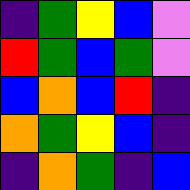[["indigo", "green", "yellow", "blue", "violet"], ["red", "green", "blue", "green", "violet"], ["blue", "orange", "blue", "red", "indigo"], ["orange", "green", "yellow", "blue", "indigo"], ["indigo", "orange", "green", "indigo", "blue"]]